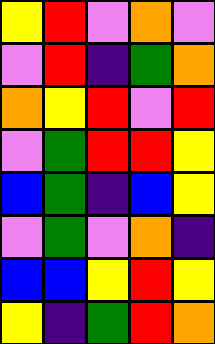[["yellow", "red", "violet", "orange", "violet"], ["violet", "red", "indigo", "green", "orange"], ["orange", "yellow", "red", "violet", "red"], ["violet", "green", "red", "red", "yellow"], ["blue", "green", "indigo", "blue", "yellow"], ["violet", "green", "violet", "orange", "indigo"], ["blue", "blue", "yellow", "red", "yellow"], ["yellow", "indigo", "green", "red", "orange"]]